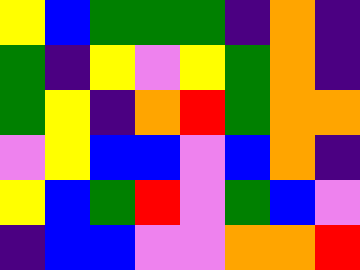[["yellow", "blue", "green", "green", "green", "indigo", "orange", "indigo"], ["green", "indigo", "yellow", "violet", "yellow", "green", "orange", "indigo"], ["green", "yellow", "indigo", "orange", "red", "green", "orange", "orange"], ["violet", "yellow", "blue", "blue", "violet", "blue", "orange", "indigo"], ["yellow", "blue", "green", "red", "violet", "green", "blue", "violet"], ["indigo", "blue", "blue", "violet", "violet", "orange", "orange", "red"]]